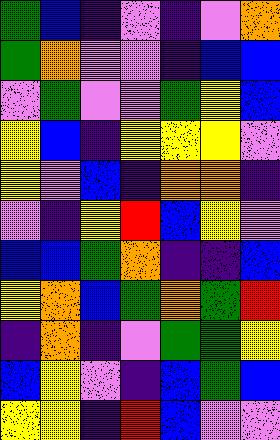[["green", "blue", "indigo", "violet", "indigo", "violet", "orange"], ["green", "orange", "violet", "violet", "indigo", "blue", "blue"], ["violet", "green", "violet", "violet", "green", "yellow", "blue"], ["yellow", "blue", "indigo", "yellow", "yellow", "yellow", "violet"], ["yellow", "violet", "blue", "indigo", "orange", "orange", "indigo"], ["violet", "indigo", "yellow", "red", "blue", "yellow", "violet"], ["blue", "blue", "green", "orange", "indigo", "indigo", "blue"], ["yellow", "orange", "blue", "green", "orange", "green", "red"], ["indigo", "orange", "indigo", "violet", "green", "green", "yellow"], ["blue", "yellow", "violet", "indigo", "blue", "green", "blue"], ["yellow", "yellow", "indigo", "red", "blue", "violet", "violet"]]